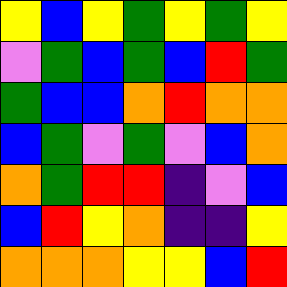[["yellow", "blue", "yellow", "green", "yellow", "green", "yellow"], ["violet", "green", "blue", "green", "blue", "red", "green"], ["green", "blue", "blue", "orange", "red", "orange", "orange"], ["blue", "green", "violet", "green", "violet", "blue", "orange"], ["orange", "green", "red", "red", "indigo", "violet", "blue"], ["blue", "red", "yellow", "orange", "indigo", "indigo", "yellow"], ["orange", "orange", "orange", "yellow", "yellow", "blue", "red"]]